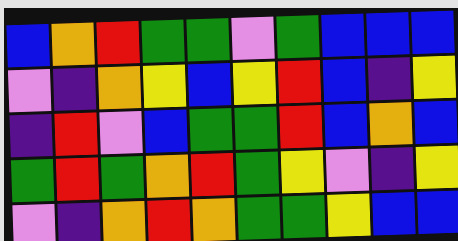[["blue", "orange", "red", "green", "green", "violet", "green", "blue", "blue", "blue"], ["violet", "indigo", "orange", "yellow", "blue", "yellow", "red", "blue", "indigo", "yellow"], ["indigo", "red", "violet", "blue", "green", "green", "red", "blue", "orange", "blue"], ["green", "red", "green", "orange", "red", "green", "yellow", "violet", "indigo", "yellow"], ["violet", "indigo", "orange", "red", "orange", "green", "green", "yellow", "blue", "blue"]]